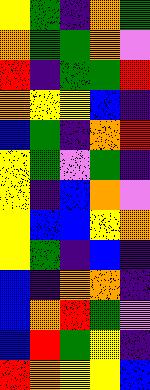[["yellow", "green", "indigo", "orange", "green"], ["orange", "green", "green", "orange", "violet"], ["red", "indigo", "green", "green", "red"], ["orange", "yellow", "yellow", "blue", "indigo"], ["blue", "green", "indigo", "orange", "red"], ["yellow", "green", "violet", "green", "indigo"], ["yellow", "indigo", "blue", "orange", "violet"], ["yellow", "blue", "blue", "yellow", "orange"], ["yellow", "green", "indigo", "blue", "indigo"], ["blue", "indigo", "orange", "orange", "indigo"], ["blue", "orange", "red", "green", "violet"], ["blue", "red", "green", "yellow", "indigo"], ["red", "orange", "yellow", "yellow", "blue"]]